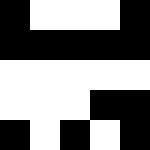[["black", "white", "white", "white", "black"], ["black", "black", "black", "black", "black"], ["white", "white", "white", "white", "white"], ["white", "white", "white", "black", "black"], ["black", "white", "black", "white", "black"]]